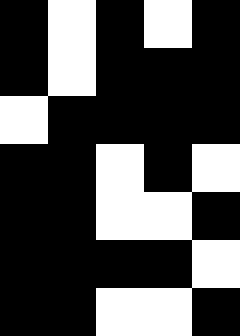[["black", "white", "black", "white", "black"], ["black", "white", "black", "black", "black"], ["white", "black", "black", "black", "black"], ["black", "black", "white", "black", "white"], ["black", "black", "white", "white", "black"], ["black", "black", "black", "black", "white"], ["black", "black", "white", "white", "black"]]